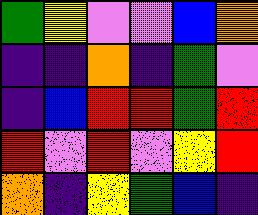[["green", "yellow", "violet", "violet", "blue", "orange"], ["indigo", "indigo", "orange", "indigo", "green", "violet"], ["indigo", "blue", "red", "red", "green", "red"], ["red", "violet", "red", "violet", "yellow", "red"], ["orange", "indigo", "yellow", "green", "blue", "indigo"]]